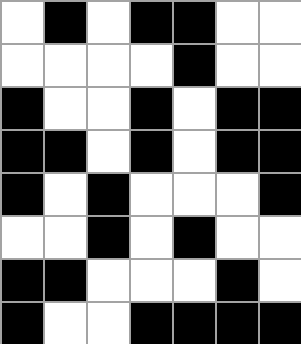[["white", "black", "white", "black", "black", "white", "white"], ["white", "white", "white", "white", "black", "white", "white"], ["black", "white", "white", "black", "white", "black", "black"], ["black", "black", "white", "black", "white", "black", "black"], ["black", "white", "black", "white", "white", "white", "black"], ["white", "white", "black", "white", "black", "white", "white"], ["black", "black", "white", "white", "white", "black", "white"], ["black", "white", "white", "black", "black", "black", "black"]]